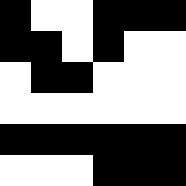[["black", "white", "white", "black", "black", "black"], ["black", "black", "white", "black", "white", "white"], ["white", "black", "black", "white", "white", "white"], ["white", "white", "white", "white", "white", "white"], ["black", "black", "black", "black", "black", "black"], ["white", "white", "white", "black", "black", "black"]]